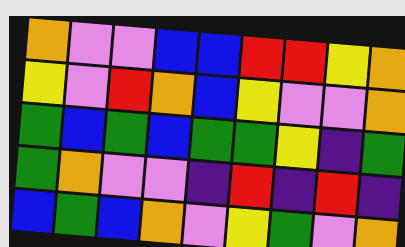[["orange", "violet", "violet", "blue", "blue", "red", "red", "yellow", "orange"], ["yellow", "violet", "red", "orange", "blue", "yellow", "violet", "violet", "orange"], ["green", "blue", "green", "blue", "green", "green", "yellow", "indigo", "green"], ["green", "orange", "violet", "violet", "indigo", "red", "indigo", "red", "indigo"], ["blue", "green", "blue", "orange", "violet", "yellow", "green", "violet", "orange"]]